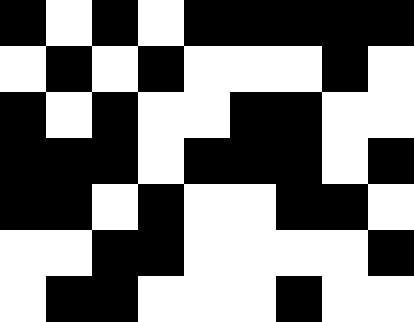[["black", "white", "black", "white", "black", "black", "black", "black", "black"], ["white", "black", "white", "black", "white", "white", "white", "black", "white"], ["black", "white", "black", "white", "white", "black", "black", "white", "white"], ["black", "black", "black", "white", "black", "black", "black", "white", "black"], ["black", "black", "white", "black", "white", "white", "black", "black", "white"], ["white", "white", "black", "black", "white", "white", "white", "white", "black"], ["white", "black", "black", "white", "white", "white", "black", "white", "white"]]